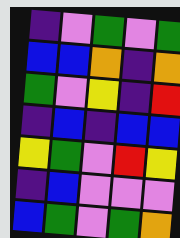[["indigo", "violet", "green", "violet", "green"], ["blue", "blue", "orange", "indigo", "orange"], ["green", "violet", "yellow", "indigo", "red"], ["indigo", "blue", "indigo", "blue", "blue"], ["yellow", "green", "violet", "red", "yellow"], ["indigo", "blue", "violet", "violet", "violet"], ["blue", "green", "violet", "green", "orange"]]